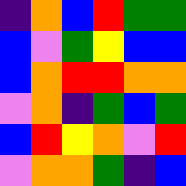[["indigo", "orange", "blue", "red", "green", "green"], ["blue", "violet", "green", "yellow", "blue", "blue"], ["blue", "orange", "red", "red", "orange", "orange"], ["violet", "orange", "indigo", "green", "blue", "green"], ["blue", "red", "yellow", "orange", "violet", "red"], ["violet", "orange", "orange", "green", "indigo", "blue"]]